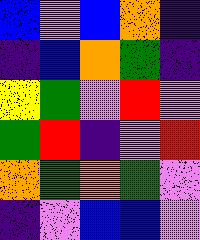[["blue", "violet", "blue", "orange", "indigo"], ["indigo", "blue", "orange", "green", "indigo"], ["yellow", "green", "violet", "red", "violet"], ["green", "red", "indigo", "violet", "red"], ["orange", "green", "orange", "green", "violet"], ["indigo", "violet", "blue", "blue", "violet"]]